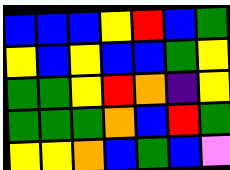[["blue", "blue", "blue", "yellow", "red", "blue", "green"], ["yellow", "blue", "yellow", "blue", "blue", "green", "yellow"], ["green", "green", "yellow", "red", "orange", "indigo", "yellow"], ["green", "green", "green", "orange", "blue", "red", "green"], ["yellow", "yellow", "orange", "blue", "green", "blue", "violet"]]